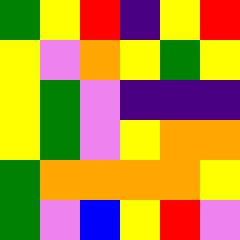[["green", "yellow", "red", "indigo", "yellow", "red"], ["yellow", "violet", "orange", "yellow", "green", "yellow"], ["yellow", "green", "violet", "indigo", "indigo", "indigo"], ["yellow", "green", "violet", "yellow", "orange", "orange"], ["green", "orange", "orange", "orange", "orange", "yellow"], ["green", "violet", "blue", "yellow", "red", "violet"]]